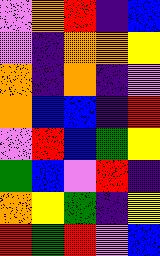[["violet", "orange", "red", "indigo", "blue"], ["violet", "indigo", "orange", "orange", "yellow"], ["orange", "indigo", "orange", "indigo", "violet"], ["orange", "blue", "blue", "indigo", "red"], ["violet", "red", "blue", "green", "yellow"], ["green", "blue", "violet", "red", "indigo"], ["orange", "yellow", "green", "indigo", "yellow"], ["red", "green", "red", "violet", "blue"]]